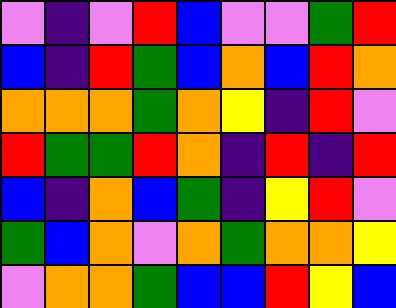[["violet", "indigo", "violet", "red", "blue", "violet", "violet", "green", "red"], ["blue", "indigo", "red", "green", "blue", "orange", "blue", "red", "orange"], ["orange", "orange", "orange", "green", "orange", "yellow", "indigo", "red", "violet"], ["red", "green", "green", "red", "orange", "indigo", "red", "indigo", "red"], ["blue", "indigo", "orange", "blue", "green", "indigo", "yellow", "red", "violet"], ["green", "blue", "orange", "violet", "orange", "green", "orange", "orange", "yellow"], ["violet", "orange", "orange", "green", "blue", "blue", "red", "yellow", "blue"]]